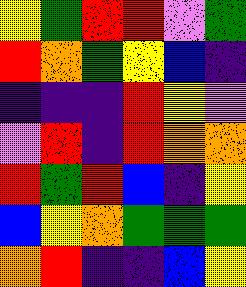[["yellow", "green", "red", "red", "violet", "green"], ["red", "orange", "green", "yellow", "blue", "indigo"], ["indigo", "indigo", "indigo", "red", "yellow", "violet"], ["violet", "red", "indigo", "red", "orange", "orange"], ["red", "green", "red", "blue", "indigo", "yellow"], ["blue", "yellow", "orange", "green", "green", "green"], ["orange", "red", "indigo", "indigo", "blue", "yellow"]]